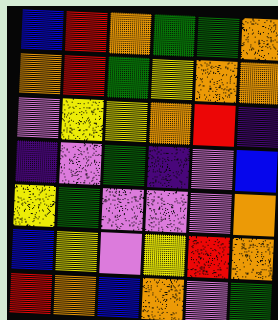[["blue", "red", "orange", "green", "green", "orange"], ["orange", "red", "green", "yellow", "orange", "orange"], ["violet", "yellow", "yellow", "orange", "red", "indigo"], ["indigo", "violet", "green", "indigo", "violet", "blue"], ["yellow", "green", "violet", "violet", "violet", "orange"], ["blue", "yellow", "violet", "yellow", "red", "orange"], ["red", "orange", "blue", "orange", "violet", "green"]]